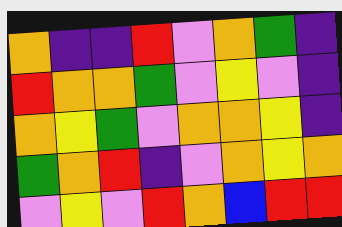[["orange", "indigo", "indigo", "red", "violet", "orange", "green", "indigo"], ["red", "orange", "orange", "green", "violet", "yellow", "violet", "indigo"], ["orange", "yellow", "green", "violet", "orange", "orange", "yellow", "indigo"], ["green", "orange", "red", "indigo", "violet", "orange", "yellow", "orange"], ["violet", "yellow", "violet", "red", "orange", "blue", "red", "red"]]